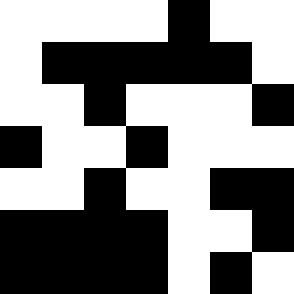[["white", "white", "white", "white", "black", "white", "white"], ["white", "black", "black", "black", "black", "black", "white"], ["white", "white", "black", "white", "white", "white", "black"], ["black", "white", "white", "black", "white", "white", "white"], ["white", "white", "black", "white", "white", "black", "black"], ["black", "black", "black", "black", "white", "white", "black"], ["black", "black", "black", "black", "white", "black", "white"]]